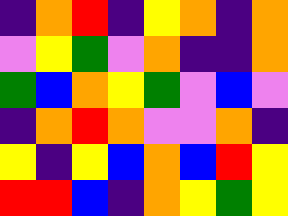[["indigo", "orange", "red", "indigo", "yellow", "orange", "indigo", "orange"], ["violet", "yellow", "green", "violet", "orange", "indigo", "indigo", "orange"], ["green", "blue", "orange", "yellow", "green", "violet", "blue", "violet"], ["indigo", "orange", "red", "orange", "violet", "violet", "orange", "indigo"], ["yellow", "indigo", "yellow", "blue", "orange", "blue", "red", "yellow"], ["red", "red", "blue", "indigo", "orange", "yellow", "green", "yellow"]]